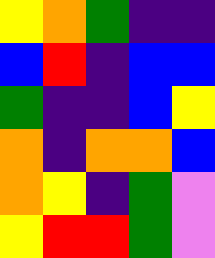[["yellow", "orange", "green", "indigo", "indigo"], ["blue", "red", "indigo", "blue", "blue"], ["green", "indigo", "indigo", "blue", "yellow"], ["orange", "indigo", "orange", "orange", "blue"], ["orange", "yellow", "indigo", "green", "violet"], ["yellow", "red", "red", "green", "violet"]]